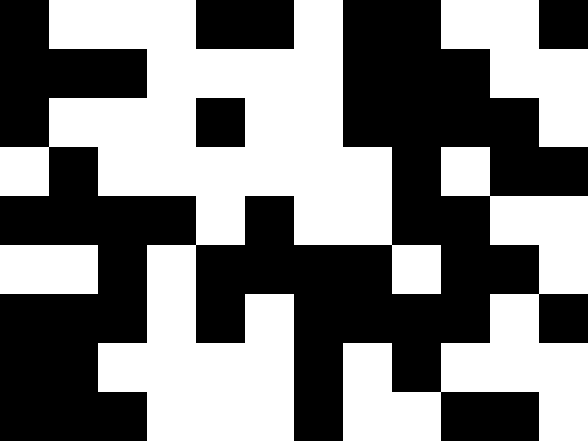[["black", "white", "white", "white", "black", "black", "white", "black", "black", "white", "white", "black"], ["black", "black", "black", "white", "white", "white", "white", "black", "black", "black", "white", "white"], ["black", "white", "white", "white", "black", "white", "white", "black", "black", "black", "black", "white"], ["white", "black", "white", "white", "white", "white", "white", "white", "black", "white", "black", "black"], ["black", "black", "black", "black", "white", "black", "white", "white", "black", "black", "white", "white"], ["white", "white", "black", "white", "black", "black", "black", "black", "white", "black", "black", "white"], ["black", "black", "black", "white", "black", "white", "black", "black", "black", "black", "white", "black"], ["black", "black", "white", "white", "white", "white", "black", "white", "black", "white", "white", "white"], ["black", "black", "black", "white", "white", "white", "black", "white", "white", "black", "black", "white"]]